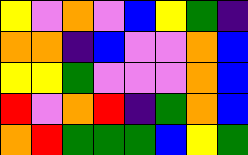[["yellow", "violet", "orange", "violet", "blue", "yellow", "green", "indigo"], ["orange", "orange", "indigo", "blue", "violet", "violet", "orange", "blue"], ["yellow", "yellow", "green", "violet", "violet", "violet", "orange", "blue"], ["red", "violet", "orange", "red", "indigo", "green", "orange", "blue"], ["orange", "red", "green", "green", "green", "blue", "yellow", "green"]]